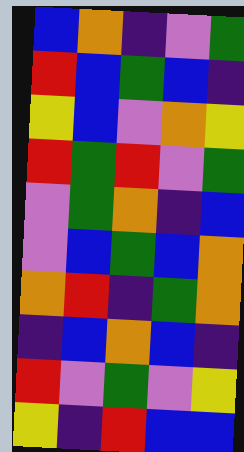[["blue", "orange", "indigo", "violet", "green"], ["red", "blue", "green", "blue", "indigo"], ["yellow", "blue", "violet", "orange", "yellow"], ["red", "green", "red", "violet", "green"], ["violet", "green", "orange", "indigo", "blue"], ["violet", "blue", "green", "blue", "orange"], ["orange", "red", "indigo", "green", "orange"], ["indigo", "blue", "orange", "blue", "indigo"], ["red", "violet", "green", "violet", "yellow"], ["yellow", "indigo", "red", "blue", "blue"]]